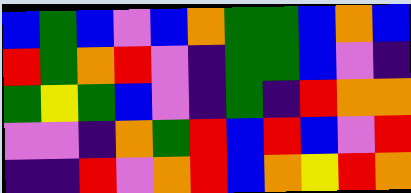[["blue", "green", "blue", "violet", "blue", "orange", "green", "green", "blue", "orange", "blue"], ["red", "green", "orange", "red", "violet", "indigo", "green", "green", "blue", "violet", "indigo"], ["green", "yellow", "green", "blue", "violet", "indigo", "green", "indigo", "red", "orange", "orange"], ["violet", "violet", "indigo", "orange", "green", "red", "blue", "red", "blue", "violet", "red"], ["indigo", "indigo", "red", "violet", "orange", "red", "blue", "orange", "yellow", "red", "orange"]]